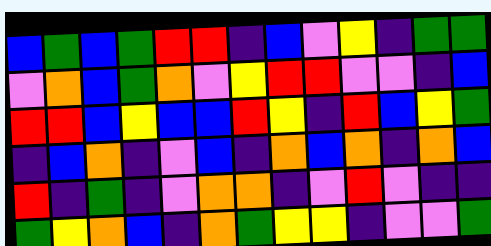[["blue", "green", "blue", "green", "red", "red", "indigo", "blue", "violet", "yellow", "indigo", "green", "green"], ["violet", "orange", "blue", "green", "orange", "violet", "yellow", "red", "red", "violet", "violet", "indigo", "blue"], ["red", "red", "blue", "yellow", "blue", "blue", "red", "yellow", "indigo", "red", "blue", "yellow", "green"], ["indigo", "blue", "orange", "indigo", "violet", "blue", "indigo", "orange", "blue", "orange", "indigo", "orange", "blue"], ["red", "indigo", "green", "indigo", "violet", "orange", "orange", "indigo", "violet", "red", "violet", "indigo", "indigo"], ["green", "yellow", "orange", "blue", "indigo", "orange", "green", "yellow", "yellow", "indigo", "violet", "violet", "green"]]